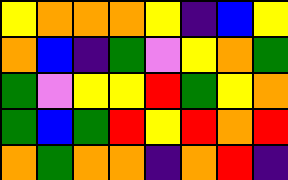[["yellow", "orange", "orange", "orange", "yellow", "indigo", "blue", "yellow"], ["orange", "blue", "indigo", "green", "violet", "yellow", "orange", "green"], ["green", "violet", "yellow", "yellow", "red", "green", "yellow", "orange"], ["green", "blue", "green", "red", "yellow", "red", "orange", "red"], ["orange", "green", "orange", "orange", "indigo", "orange", "red", "indigo"]]